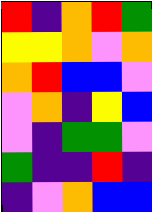[["red", "indigo", "orange", "red", "green"], ["yellow", "yellow", "orange", "violet", "orange"], ["orange", "red", "blue", "blue", "violet"], ["violet", "orange", "indigo", "yellow", "blue"], ["violet", "indigo", "green", "green", "violet"], ["green", "indigo", "indigo", "red", "indigo"], ["indigo", "violet", "orange", "blue", "blue"]]